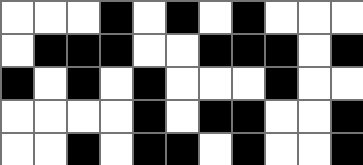[["white", "white", "white", "black", "white", "black", "white", "black", "white", "white", "white"], ["white", "black", "black", "black", "white", "white", "black", "black", "black", "white", "black"], ["black", "white", "black", "white", "black", "white", "white", "white", "black", "white", "white"], ["white", "white", "white", "white", "black", "white", "black", "black", "white", "white", "black"], ["white", "white", "black", "white", "black", "black", "white", "black", "white", "white", "black"]]